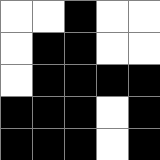[["white", "white", "black", "white", "white"], ["white", "black", "black", "white", "white"], ["white", "black", "black", "black", "black"], ["black", "black", "black", "white", "black"], ["black", "black", "black", "white", "black"]]